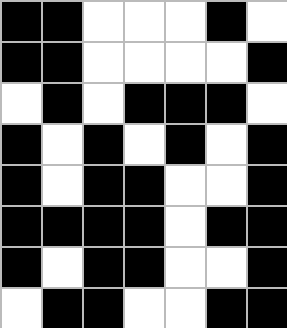[["black", "black", "white", "white", "white", "black", "white"], ["black", "black", "white", "white", "white", "white", "black"], ["white", "black", "white", "black", "black", "black", "white"], ["black", "white", "black", "white", "black", "white", "black"], ["black", "white", "black", "black", "white", "white", "black"], ["black", "black", "black", "black", "white", "black", "black"], ["black", "white", "black", "black", "white", "white", "black"], ["white", "black", "black", "white", "white", "black", "black"]]